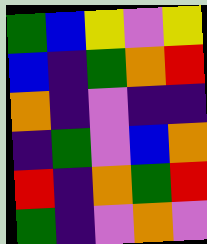[["green", "blue", "yellow", "violet", "yellow"], ["blue", "indigo", "green", "orange", "red"], ["orange", "indigo", "violet", "indigo", "indigo"], ["indigo", "green", "violet", "blue", "orange"], ["red", "indigo", "orange", "green", "red"], ["green", "indigo", "violet", "orange", "violet"]]